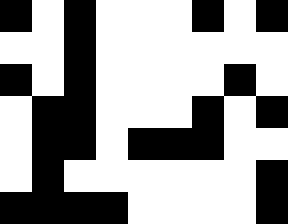[["black", "white", "black", "white", "white", "white", "black", "white", "black"], ["white", "white", "black", "white", "white", "white", "white", "white", "white"], ["black", "white", "black", "white", "white", "white", "white", "black", "white"], ["white", "black", "black", "white", "white", "white", "black", "white", "black"], ["white", "black", "black", "white", "black", "black", "black", "white", "white"], ["white", "black", "white", "white", "white", "white", "white", "white", "black"], ["black", "black", "black", "black", "white", "white", "white", "white", "black"]]